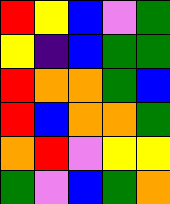[["red", "yellow", "blue", "violet", "green"], ["yellow", "indigo", "blue", "green", "green"], ["red", "orange", "orange", "green", "blue"], ["red", "blue", "orange", "orange", "green"], ["orange", "red", "violet", "yellow", "yellow"], ["green", "violet", "blue", "green", "orange"]]